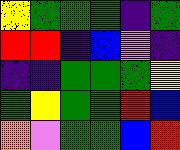[["yellow", "green", "green", "green", "indigo", "green"], ["red", "red", "indigo", "blue", "violet", "indigo"], ["indigo", "indigo", "green", "green", "green", "yellow"], ["green", "yellow", "green", "green", "red", "blue"], ["orange", "violet", "green", "green", "blue", "red"]]